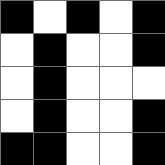[["black", "white", "black", "white", "black"], ["white", "black", "white", "white", "black"], ["white", "black", "white", "white", "white"], ["white", "black", "white", "white", "black"], ["black", "black", "white", "white", "black"]]